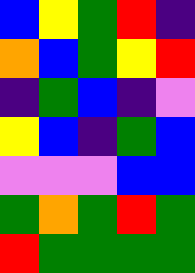[["blue", "yellow", "green", "red", "indigo"], ["orange", "blue", "green", "yellow", "red"], ["indigo", "green", "blue", "indigo", "violet"], ["yellow", "blue", "indigo", "green", "blue"], ["violet", "violet", "violet", "blue", "blue"], ["green", "orange", "green", "red", "green"], ["red", "green", "green", "green", "green"]]